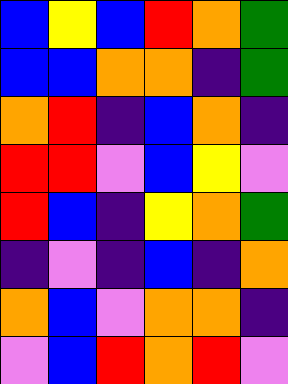[["blue", "yellow", "blue", "red", "orange", "green"], ["blue", "blue", "orange", "orange", "indigo", "green"], ["orange", "red", "indigo", "blue", "orange", "indigo"], ["red", "red", "violet", "blue", "yellow", "violet"], ["red", "blue", "indigo", "yellow", "orange", "green"], ["indigo", "violet", "indigo", "blue", "indigo", "orange"], ["orange", "blue", "violet", "orange", "orange", "indigo"], ["violet", "blue", "red", "orange", "red", "violet"]]